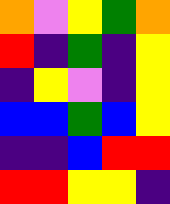[["orange", "violet", "yellow", "green", "orange"], ["red", "indigo", "green", "indigo", "yellow"], ["indigo", "yellow", "violet", "indigo", "yellow"], ["blue", "blue", "green", "blue", "yellow"], ["indigo", "indigo", "blue", "red", "red"], ["red", "red", "yellow", "yellow", "indigo"]]